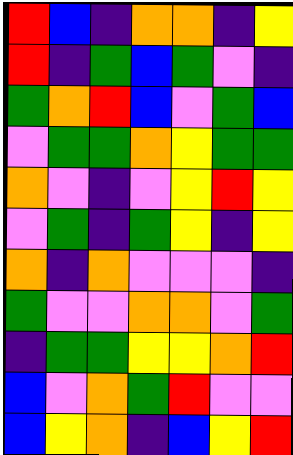[["red", "blue", "indigo", "orange", "orange", "indigo", "yellow"], ["red", "indigo", "green", "blue", "green", "violet", "indigo"], ["green", "orange", "red", "blue", "violet", "green", "blue"], ["violet", "green", "green", "orange", "yellow", "green", "green"], ["orange", "violet", "indigo", "violet", "yellow", "red", "yellow"], ["violet", "green", "indigo", "green", "yellow", "indigo", "yellow"], ["orange", "indigo", "orange", "violet", "violet", "violet", "indigo"], ["green", "violet", "violet", "orange", "orange", "violet", "green"], ["indigo", "green", "green", "yellow", "yellow", "orange", "red"], ["blue", "violet", "orange", "green", "red", "violet", "violet"], ["blue", "yellow", "orange", "indigo", "blue", "yellow", "red"]]